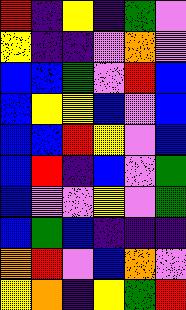[["red", "indigo", "yellow", "indigo", "green", "violet"], ["yellow", "indigo", "indigo", "violet", "orange", "violet"], ["blue", "blue", "green", "violet", "red", "blue"], ["blue", "yellow", "yellow", "blue", "violet", "blue"], ["blue", "blue", "red", "yellow", "violet", "blue"], ["blue", "red", "indigo", "blue", "violet", "green"], ["blue", "violet", "violet", "yellow", "violet", "green"], ["blue", "green", "blue", "indigo", "indigo", "indigo"], ["orange", "red", "violet", "blue", "orange", "violet"], ["yellow", "orange", "indigo", "yellow", "green", "red"]]